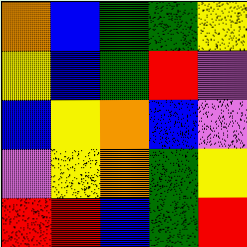[["orange", "blue", "green", "green", "yellow"], ["yellow", "blue", "green", "red", "violet"], ["blue", "yellow", "orange", "blue", "violet"], ["violet", "yellow", "orange", "green", "yellow"], ["red", "red", "blue", "green", "red"]]